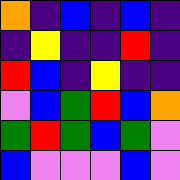[["orange", "indigo", "blue", "indigo", "blue", "indigo"], ["indigo", "yellow", "indigo", "indigo", "red", "indigo"], ["red", "blue", "indigo", "yellow", "indigo", "indigo"], ["violet", "blue", "green", "red", "blue", "orange"], ["green", "red", "green", "blue", "green", "violet"], ["blue", "violet", "violet", "violet", "blue", "violet"]]